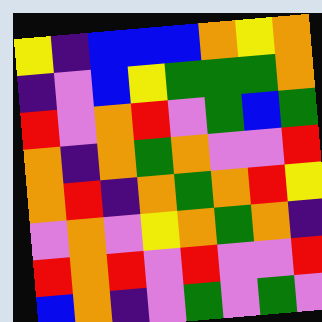[["yellow", "indigo", "blue", "blue", "blue", "orange", "yellow", "orange"], ["indigo", "violet", "blue", "yellow", "green", "green", "green", "orange"], ["red", "violet", "orange", "red", "violet", "green", "blue", "green"], ["orange", "indigo", "orange", "green", "orange", "violet", "violet", "red"], ["orange", "red", "indigo", "orange", "green", "orange", "red", "yellow"], ["violet", "orange", "violet", "yellow", "orange", "green", "orange", "indigo"], ["red", "orange", "red", "violet", "red", "violet", "violet", "red"], ["blue", "orange", "indigo", "violet", "green", "violet", "green", "violet"]]